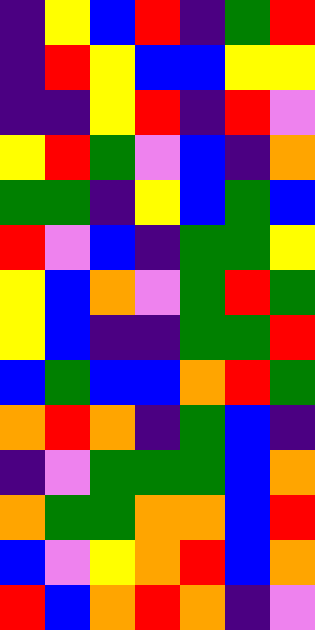[["indigo", "yellow", "blue", "red", "indigo", "green", "red"], ["indigo", "red", "yellow", "blue", "blue", "yellow", "yellow"], ["indigo", "indigo", "yellow", "red", "indigo", "red", "violet"], ["yellow", "red", "green", "violet", "blue", "indigo", "orange"], ["green", "green", "indigo", "yellow", "blue", "green", "blue"], ["red", "violet", "blue", "indigo", "green", "green", "yellow"], ["yellow", "blue", "orange", "violet", "green", "red", "green"], ["yellow", "blue", "indigo", "indigo", "green", "green", "red"], ["blue", "green", "blue", "blue", "orange", "red", "green"], ["orange", "red", "orange", "indigo", "green", "blue", "indigo"], ["indigo", "violet", "green", "green", "green", "blue", "orange"], ["orange", "green", "green", "orange", "orange", "blue", "red"], ["blue", "violet", "yellow", "orange", "red", "blue", "orange"], ["red", "blue", "orange", "red", "orange", "indigo", "violet"]]